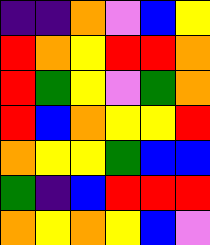[["indigo", "indigo", "orange", "violet", "blue", "yellow"], ["red", "orange", "yellow", "red", "red", "orange"], ["red", "green", "yellow", "violet", "green", "orange"], ["red", "blue", "orange", "yellow", "yellow", "red"], ["orange", "yellow", "yellow", "green", "blue", "blue"], ["green", "indigo", "blue", "red", "red", "red"], ["orange", "yellow", "orange", "yellow", "blue", "violet"]]